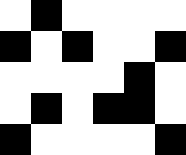[["white", "black", "white", "white", "white", "white"], ["black", "white", "black", "white", "white", "black"], ["white", "white", "white", "white", "black", "white"], ["white", "black", "white", "black", "black", "white"], ["black", "white", "white", "white", "white", "black"]]